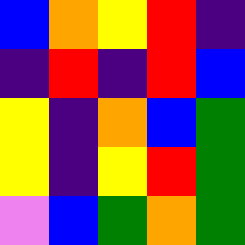[["blue", "orange", "yellow", "red", "indigo"], ["indigo", "red", "indigo", "red", "blue"], ["yellow", "indigo", "orange", "blue", "green"], ["yellow", "indigo", "yellow", "red", "green"], ["violet", "blue", "green", "orange", "green"]]